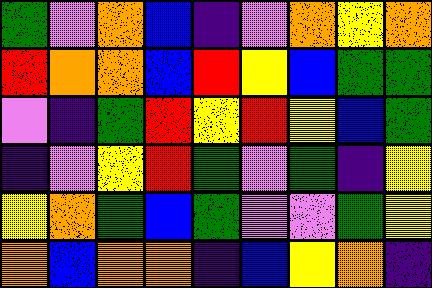[["green", "violet", "orange", "blue", "indigo", "violet", "orange", "yellow", "orange"], ["red", "orange", "orange", "blue", "red", "yellow", "blue", "green", "green"], ["violet", "indigo", "green", "red", "yellow", "red", "yellow", "blue", "green"], ["indigo", "violet", "yellow", "red", "green", "violet", "green", "indigo", "yellow"], ["yellow", "orange", "green", "blue", "green", "violet", "violet", "green", "yellow"], ["orange", "blue", "orange", "orange", "indigo", "blue", "yellow", "orange", "indigo"]]